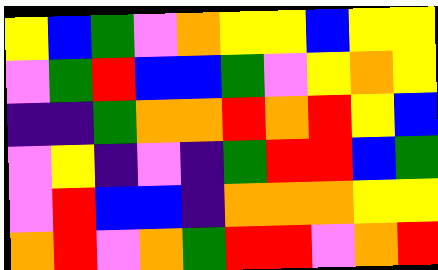[["yellow", "blue", "green", "violet", "orange", "yellow", "yellow", "blue", "yellow", "yellow"], ["violet", "green", "red", "blue", "blue", "green", "violet", "yellow", "orange", "yellow"], ["indigo", "indigo", "green", "orange", "orange", "red", "orange", "red", "yellow", "blue"], ["violet", "yellow", "indigo", "violet", "indigo", "green", "red", "red", "blue", "green"], ["violet", "red", "blue", "blue", "indigo", "orange", "orange", "orange", "yellow", "yellow"], ["orange", "red", "violet", "orange", "green", "red", "red", "violet", "orange", "red"]]